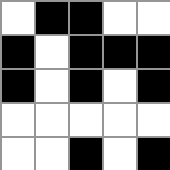[["white", "black", "black", "white", "white"], ["black", "white", "black", "black", "black"], ["black", "white", "black", "white", "black"], ["white", "white", "white", "white", "white"], ["white", "white", "black", "white", "black"]]